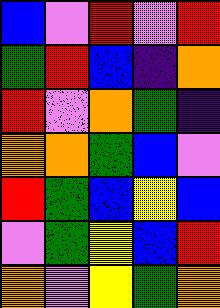[["blue", "violet", "red", "violet", "red"], ["green", "red", "blue", "indigo", "orange"], ["red", "violet", "orange", "green", "indigo"], ["orange", "orange", "green", "blue", "violet"], ["red", "green", "blue", "yellow", "blue"], ["violet", "green", "yellow", "blue", "red"], ["orange", "violet", "yellow", "green", "orange"]]